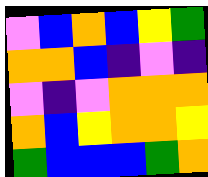[["violet", "blue", "orange", "blue", "yellow", "green"], ["orange", "orange", "blue", "indigo", "violet", "indigo"], ["violet", "indigo", "violet", "orange", "orange", "orange"], ["orange", "blue", "yellow", "orange", "orange", "yellow"], ["green", "blue", "blue", "blue", "green", "orange"]]